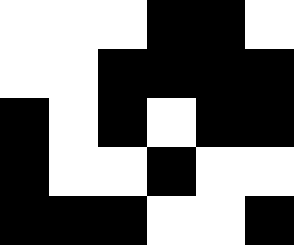[["white", "white", "white", "black", "black", "white"], ["white", "white", "black", "black", "black", "black"], ["black", "white", "black", "white", "black", "black"], ["black", "white", "white", "black", "white", "white"], ["black", "black", "black", "white", "white", "black"]]